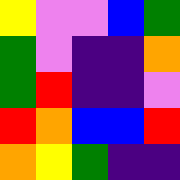[["yellow", "violet", "violet", "blue", "green"], ["green", "violet", "indigo", "indigo", "orange"], ["green", "red", "indigo", "indigo", "violet"], ["red", "orange", "blue", "blue", "red"], ["orange", "yellow", "green", "indigo", "indigo"]]